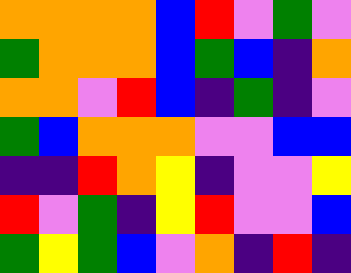[["orange", "orange", "orange", "orange", "blue", "red", "violet", "green", "violet"], ["green", "orange", "orange", "orange", "blue", "green", "blue", "indigo", "orange"], ["orange", "orange", "violet", "red", "blue", "indigo", "green", "indigo", "violet"], ["green", "blue", "orange", "orange", "orange", "violet", "violet", "blue", "blue"], ["indigo", "indigo", "red", "orange", "yellow", "indigo", "violet", "violet", "yellow"], ["red", "violet", "green", "indigo", "yellow", "red", "violet", "violet", "blue"], ["green", "yellow", "green", "blue", "violet", "orange", "indigo", "red", "indigo"]]